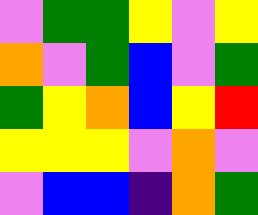[["violet", "green", "green", "yellow", "violet", "yellow"], ["orange", "violet", "green", "blue", "violet", "green"], ["green", "yellow", "orange", "blue", "yellow", "red"], ["yellow", "yellow", "yellow", "violet", "orange", "violet"], ["violet", "blue", "blue", "indigo", "orange", "green"]]